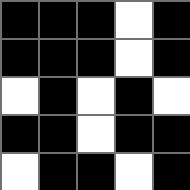[["black", "black", "black", "white", "black"], ["black", "black", "black", "white", "black"], ["white", "black", "white", "black", "white"], ["black", "black", "white", "black", "black"], ["white", "black", "black", "white", "black"]]